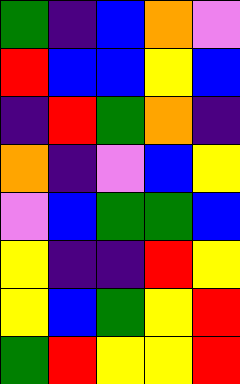[["green", "indigo", "blue", "orange", "violet"], ["red", "blue", "blue", "yellow", "blue"], ["indigo", "red", "green", "orange", "indigo"], ["orange", "indigo", "violet", "blue", "yellow"], ["violet", "blue", "green", "green", "blue"], ["yellow", "indigo", "indigo", "red", "yellow"], ["yellow", "blue", "green", "yellow", "red"], ["green", "red", "yellow", "yellow", "red"]]